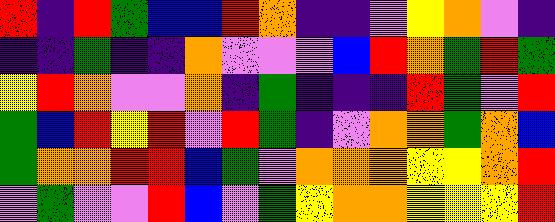[["red", "indigo", "red", "green", "blue", "blue", "red", "orange", "indigo", "indigo", "violet", "yellow", "orange", "violet", "indigo"], ["indigo", "indigo", "green", "indigo", "indigo", "orange", "violet", "violet", "violet", "blue", "red", "orange", "green", "red", "green"], ["yellow", "red", "orange", "violet", "violet", "orange", "indigo", "green", "indigo", "indigo", "indigo", "red", "green", "violet", "red"], ["green", "blue", "red", "yellow", "red", "violet", "red", "green", "indigo", "violet", "orange", "orange", "green", "orange", "blue"], ["green", "orange", "orange", "red", "red", "blue", "green", "violet", "orange", "orange", "orange", "yellow", "yellow", "orange", "red"], ["violet", "green", "violet", "violet", "red", "blue", "violet", "green", "yellow", "orange", "orange", "yellow", "yellow", "yellow", "red"]]